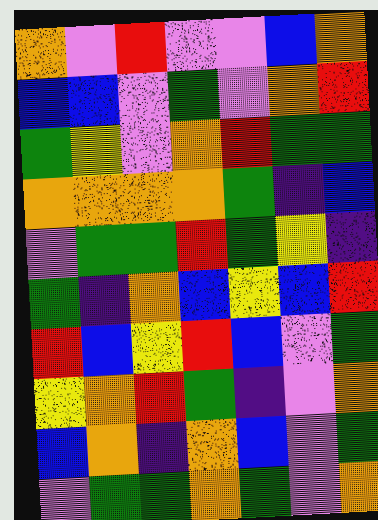[["orange", "violet", "red", "violet", "violet", "blue", "orange"], ["blue", "blue", "violet", "green", "violet", "orange", "red"], ["green", "yellow", "violet", "orange", "red", "green", "green"], ["orange", "orange", "orange", "orange", "green", "indigo", "blue"], ["violet", "green", "green", "red", "green", "yellow", "indigo"], ["green", "indigo", "orange", "blue", "yellow", "blue", "red"], ["red", "blue", "yellow", "red", "blue", "violet", "green"], ["yellow", "orange", "red", "green", "indigo", "violet", "orange"], ["blue", "orange", "indigo", "orange", "blue", "violet", "green"], ["violet", "green", "green", "orange", "green", "violet", "orange"]]